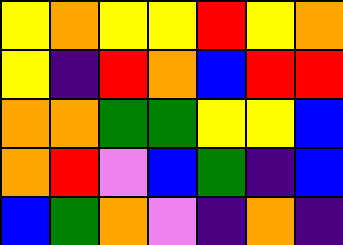[["yellow", "orange", "yellow", "yellow", "red", "yellow", "orange"], ["yellow", "indigo", "red", "orange", "blue", "red", "red"], ["orange", "orange", "green", "green", "yellow", "yellow", "blue"], ["orange", "red", "violet", "blue", "green", "indigo", "blue"], ["blue", "green", "orange", "violet", "indigo", "orange", "indigo"]]